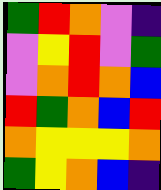[["green", "red", "orange", "violet", "indigo"], ["violet", "yellow", "red", "violet", "green"], ["violet", "orange", "red", "orange", "blue"], ["red", "green", "orange", "blue", "red"], ["orange", "yellow", "yellow", "yellow", "orange"], ["green", "yellow", "orange", "blue", "indigo"]]